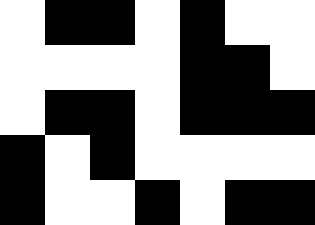[["white", "black", "black", "white", "black", "white", "white"], ["white", "white", "white", "white", "black", "black", "white"], ["white", "black", "black", "white", "black", "black", "black"], ["black", "white", "black", "white", "white", "white", "white"], ["black", "white", "white", "black", "white", "black", "black"]]